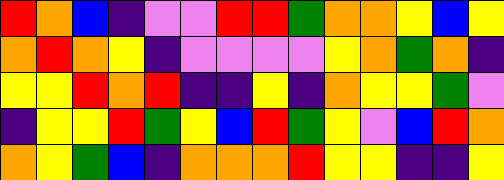[["red", "orange", "blue", "indigo", "violet", "violet", "red", "red", "green", "orange", "orange", "yellow", "blue", "yellow"], ["orange", "red", "orange", "yellow", "indigo", "violet", "violet", "violet", "violet", "yellow", "orange", "green", "orange", "indigo"], ["yellow", "yellow", "red", "orange", "red", "indigo", "indigo", "yellow", "indigo", "orange", "yellow", "yellow", "green", "violet"], ["indigo", "yellow", "yellow", "red", "green", "yellow", "blue", "red", "green", "yellow", "violet", "blue", "red", "orange"], ["orange", "yellow", "green", "blue", "indigo", "orange", "orange", "orange", "red", "yellow", "yellow", "indigo", "indigo", "yellow"]]